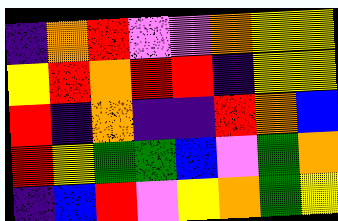[["indigo", "orange", "red", "violet", "violet", "orange", "yellow", "yellow"], ["yellow", "red", "orange", "red", "red", "indigo", "yellow", "yellow"], ["red", "indigo", "orange", "indigo", "indigo", "red", "orange", "blue"], ["red", "yellow", "green", "green", "blue", "violet", "green", "orange"], ["indigo", "blue", "red", "violet", "yellow", "orange", "green", "yellow"]]